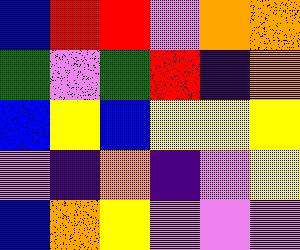[["blue", "red", "red", "violet", "orange", "orange"], ["green", "violet", "green", "red", "indigo", "orange"], ["blue", "yellow", "blue", "yellow", "yellow", "yellow"], ["violet", "indigo", "orange", "indigo", "violet", "yellow"], ["blue", "orange", "yellow", "violet", "violet", "violet"]]